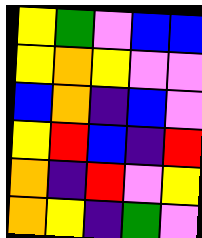[["yellow", "green", "violet", "blue", "blue"], ["yellow", "orange", "yellow", "violet", "violet"], ["blue", "orange", "indigo", "blue", "violet"], ["yellow", "red", "blue", "indigo", "red"], ["orange", "indigo", "red", "violet", "yellow"], ["orange", "yellow", "indigo", "green", "violet"]]